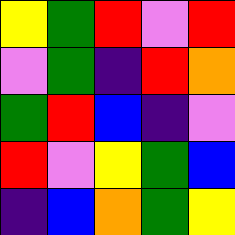[["yellow", "green", "red", "violet", "red"], ["violet", "green", "indigo", "red", "orange"], ["green", "red", "blue", "indigo", "violet"], ["red", "violet", "yellow", "green", "blue"], ["indigo", "blue", "orange", "green", "yellow"]]